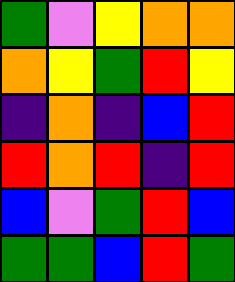[["green", "violet", "yellow", "orange", "orange"], ["orange", "yellow", "green", "red", "yellow"], ["indigo", "orange", "indigo", "blue", "red"], ["red", "orange", "red", "indigo", "red"], ["blue", "violet", "green", "red", "blue"], ["green", "green", "blue", "red", "green"]]